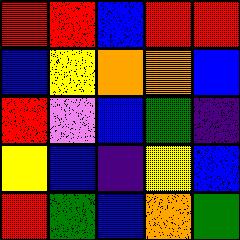[["red", "red", "blue", "red", "red"], ["blue", "yellow", "orange", "orange", "blue"], ["red", "violet", "blue", "green", "indigo"], ["yellow", "blue", "indigo", "yellow", "blue"], ["red", "green", "blue", "orange", "green"]]